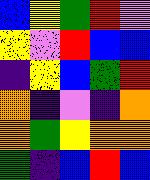[["blue", "yellow", "green", "red", "violet"], ["yellow", "violet", "red", "blue", "blue"], ["indigo", "yellow", "blue", "green", "red"], ["orange", "indigo", "violet", "indigo", "orange"], ["orange", "green", "yellow", "orange", "orange"], ["green", "indigo", "blue", "red", "blue"]]